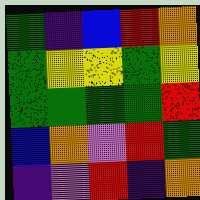[["green", "indigo", "blue", "red", "orange"], ["green", "yellow", "yellow", "green", "yellow"], ["green", "green", "green", "green", "red"], ["blue", "orange", "violet", "red", "green"], ["indigo", "violet", "red", "indigo", "orange"]]